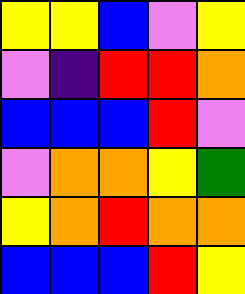[["yellow", "yellow", "blue", "violet", "yellow"], ["violet", "indigo", "red", "red", "orange"], ["blue", "blue", "blue", "red", "violet"], ["violet", "orange", "orange", "yellow", "green"], ["yellow", "orange", "red", "orange", "orange"], ["blue", "blue", "blue", "red", "yellow"]]